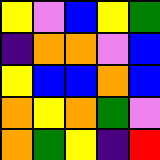[["yellow", "violet", "blue", "yellow", "green"], ["indigo", "orange", "orange", "violet", "blue"], ["yellow", "blue", "blue", "orange", "blue"], ["orange", "yellow", "orange", "green", "violet"], ["orange", "green", "yellow", "indigo", "red"]]